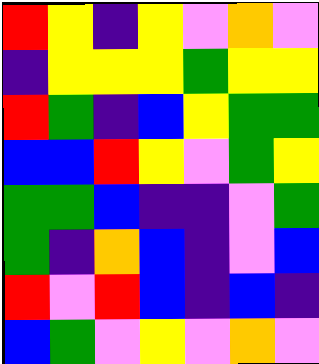[["red", "yellow", "indigo", "yellow", "violet", "orange", "violet"], ["indigo", "yellow", "yellow", "yellow", "green", "yellow", "yellow"], ["red", "green", "indigo", "blue", "yellow", "green", "green"], ["blue", "blue", "red", "yellow", "violet", "green", "yellow"], ["green", "green", "blue", "indigo", "indigo", "violet", "green"], ["green", "indigo", "orange", "blue", "indigo", "violet", "blue"], ["red", "violet", "red", "blue", "indigo", "blue", "indigo"], ["blue", "green", "violet", "yellow", "violet", "orange", "violet"]]